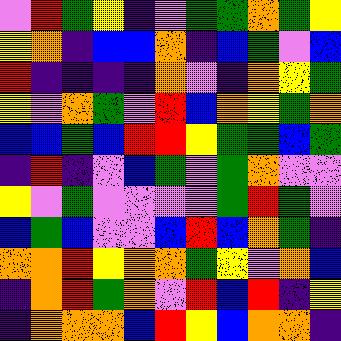[["violet", "red", "green", "yellow", "indigo", "violet", "green", "green", "orange", "green", "yellow"], ["yellow", "orange", "indigo", "blue", "blue", "orange", "indigo", "blue", "green", "violet", "blue"], ["red", "indigo", "indigo", "indigo", "indigo", "orange", "violet", "indigo", "orange", "yellow", "green"], ["yellow", "violet", "orange", "green", "violet", "red", "blue", "orange", "yellow", "green", "orange"], ["blue", "blue", "green", "blue", "red", "red", "yellow", "green", "green", "blue", "green"], ["indigo", "red", "indigo", "violet", "blue", "green", "violet", "green", "orange", "violet", "violet"], ["yellow", "violet", "green", "violet", "violet", "violet", "violet", "green", "red", "green", "violet"], ["blue", "green", "blue", "violet", "violet", "blue", "red", "blue", "orange", "green", "indigo"], ["orange", "orange", "red", "yellow", "orange", "orange", "green", "yellow", "violet", "orange", "blue"], ["indigo", "orange", "red", "green", "orange", "violet", "red", "blue", "red", "indigo", "yellow"], ["indigo", "orange", "orange", "orange", "blue", "red", "yellow", "blue", "orange", "orange", "indigo"]]